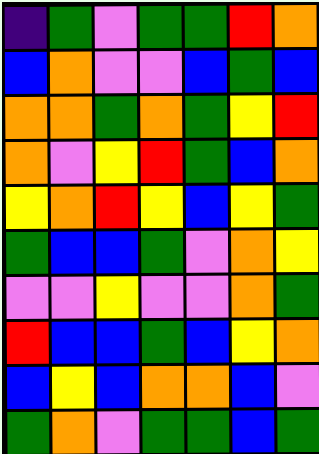[["indigo", "green", "violet", "green", "green", "red", "orange"], ["blue", "orange", "violet", "violet", "blue", "green", "blue"], ["orange", "orange", "green", "orange", "green", "yellow", "red"], ["orange", "violet", "yellow", "red", "green", "blue", "orange"], ["yellow", "orange", "red", "yellow", "blue", "yellow", "green"], ["green", "blue", "blue", "green", "violet", "orange", "yellow"], ["violet", "violet", "yellow", "violet", "violet", "orange", "green"], ["red", "blue", "blue", "green", "blue", "yellow", "orange"], ["blue", "yellow", "blue", "orange", "orange", "blue", "violet"], ["green", "orange", "violet", "green", "green", "blue", "green"]]